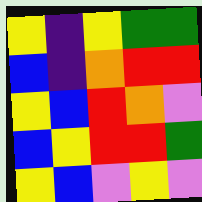[["yellow", "indigo", "yellow", "green", "green"], ["blue", "indigo", "orange", "red", "red"], ["yellow", "blue", "red", "orange", "violet"], ["blue", "yellow", "red", "red", "green"], ["yellow", "blue", "violet", "yellow", "violet"]]